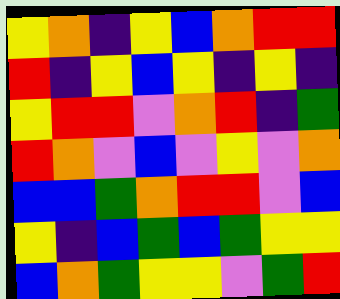[["yellow", "orange", "indigo", "yellow", "blue", "orange", "red", "red"], ["red", "indigo", "yellow", "blue", "yellow", "indigo", "yellow", "indigo"], ["yellow", "red", "red", "violet", "orange", "red", "indigo", "green"], ["red", "orange", "violet", "blue", "violet", "yellow", "violet", "orange"], ["blue", "blue", "green", "orange", "red", "red", "violet", "blue"], ["yellow", "indigo", "blue", "green", "blue", "green", "yellow", "yellow"], ["blue", "orange", "green", "yellow", "yellow", "violet", "green", "red"]]